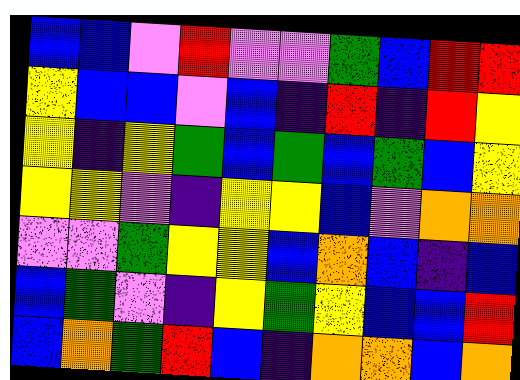[["blue", "blue", "violet", "red", "violet", "violet", "green", "blue", "red", "red"], ["yellow", "blue", "blue", "violet", "blue", "indigo", "red", "indigo", "red", "yellow"], ["yellow", "indigo", "yellow", "green", "blue", "green", "blue", "green", "blue", "yellow"], ["yellow", "yellow", "violet", "indigo", "yellow", "yellow", "blue", "violet", "orange", "orange"], ["violet", "violet", "green", "yellow", "yellow", "blue", "orange", "blue", "indigo", "blue"], ["blue", "green", "violet", "indigo", "yellow", "green", "yellow", "blue", "blue", "red"], ["blue", "orange", "green", "red", "blue", "indigo", "orange", "orange", "blue", "orange"]]